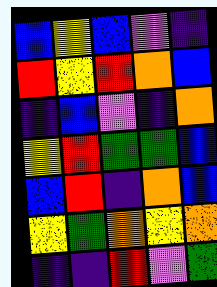[["blue", "yellow", "blue", "violet", "indigo"], ["red", "yellow", "red", "orange", "blue"], ["indigo", "blue", "violet", "indigo", "orange"], ["yellow", "red", "green", "green", "blue"], ["blue", "red", "indigo", "orange", "blue"], ["yellow", "green", "orange", "yellow", "orange"], ["indigo", "indigo", "red", "violet", "green"]]